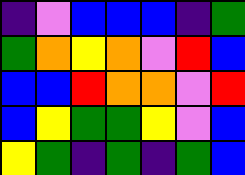[["indigo", "violet", "blue", "blue", "blue", "indigo", "green"], ["green", "orange", "yellow", "orange", "violet", "red", "blue"], ["blue", "blue", "red", "orange", "orange", "violet", "red"], ["blue", "yellow", "green", "green", "yellow", "violet", "blue"], ["yellow", "green", "indigo", "green", "indigo", "green", "blue"]]